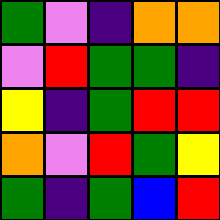[["green", "violet", "indigo", "orange", "orange"], ["violet", "red", "green", "green", "indigo"], ["yellow", "indigo", "green", "red", "red"], ["orange", "violet", "red", "green", "yellow"], ["green", "indigo", "green", "blue", "red"]]